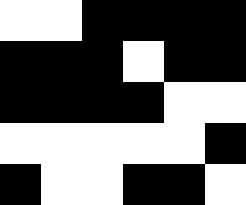[["white", "white", "black", "black", "black", "black"], ["black", "black", "black", "white", "black", "black"], ["black", "black", "black", "black", "white", "white"], ["white", "white", "white", "white", "white", "black"], ["black", "white", "white", "black", "black", "white"]]